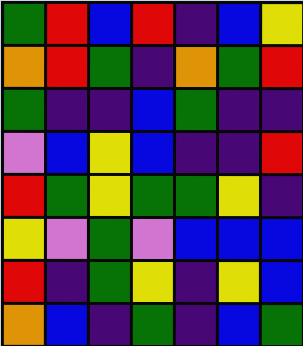[["green", "red", "blue", "red", "indigo", "blue", "yellow"], ["orange", "red", "green", "indigo", "orange", "green", "red"], ["green", "indigo", "indigo", "blue", "green", "indigo", "indigo"], ["violet", "blue", "yellow", "blue", "indigo", "indigo", "red"], ["red", "green", "yellow", "green", "green", "yellow", "indigo"], ["yellow", "violet", "green", "violet", "blue", "blue", "blue"], ["red", "indigo", "green", "yellow", "indigo", "yellow", "blue"], ["orange", "blue", "indigo", "green", "indigo", "blue", "green"]]